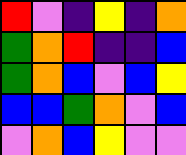[["red", "violet", "indigo", "yellow", "indigo", "orange"], ["green", "orange", "red", "indigo", "indigo", "blue"], ["green", "orange", "blue", "violet", "blue", "yellow"], ["blue", "blue", "green", "orange", "violet", "blue"], ["violet", "orange", "blue", "yellow", "violet", "violet"]]